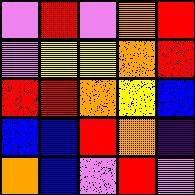[["violet", "red", "violet", "orange", "red"], ["violet", "yellow", "yellow", "orange", "red"], ["red", "red", "orange", "yellow", "blue"], ["blue", "blue", "red", "orange", "indigo"], ["orange", "blue", "violet", "red", "violet"]]